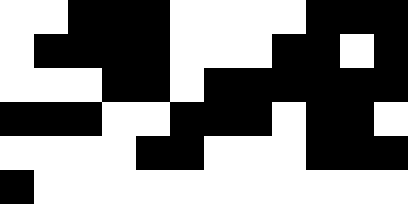[["white", "white", "black", "black", "black", "white", "white", "white", "white", "black", "black", "black"], ["white", "black", "black", "black", "black", "white", "white", "white", "black", "black", "white", "black"], ["white", "white", "white", "black", "black", "white", "black", "black", "black", "black", "black", "black"], ["black", "black", "black", "white", "white", "black", "black", "black", "white", "black", "black", "white"], ["white", "white", "white", "white", "black", "black", "white", "white", "white", "black", "black", "black"], ["black", "white", "white", "white", "white", "white", "white", "white", "white", "white", "white", "white"]]